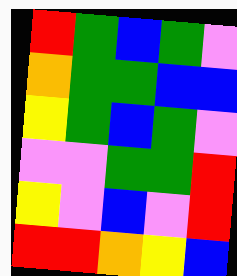[["red", "green", "blue", "green", "violet"], ["orange", "green", "green", "blue", "blue"], ["yellow", "green", "blue", "green", "violet"], ["violet", "violet", "green", "green", "red"], ["yellow", "violet", "blue", "violet", "red"], ["red", "red", "orange", "yellow", "blue"]]